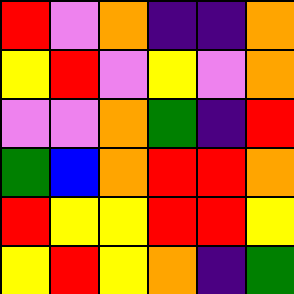[["red", "violet", "orange", "indigo", "indigo", "orange"], ["yellow", "red", "violet", "yellow", "violet", "orange"], ["violet", "violet", "orange", "green", "indigo", "red"], ["green", "blue", "orange", "red", "red", "orange"], ["red", "yellow", "yellow", "red", "red", "yellow"], ["yellow", "red", "yellow", "orange", "indigo", "green"]]